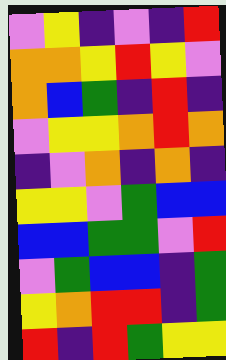[["violet", "yellow", "indigo", "violet", "indigo", "red"], ["orange", "orange", "yellow", "red", "yellow", "violet"], ["orange", "blue", "green", "indigo", "red", "indigo"], ["violet", "yellow", "yellow", "orange", "red", "orange"], ["indigo", "violet", "orange", "indigo", "orange", "indigo"], ["yellow", "yellow", "violet", "green", "blue", "blue"], ["blue", "blue", "green", "green", "violet", "red"], ["violet", "green", "blue", "blue", "indigo", "green"], ["yellow", "orange", "red", "red", "indigo", "green"], ["red", "indigo", "red", "green", "yellow", "yellow"]]